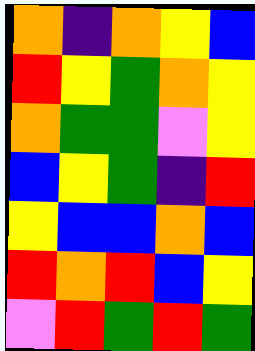[["orange", "indigo", "orange", "yellow", "blue"], ["red", "yellow", "green", "orange", "yellow"], ["orange", "green", "green", "violet", "yellow"], ["blue", "yellow", "green", "indigo", "red"], ["yellow", "blue", "blue", "orange", "blue"], ["red", "orange", "red", "blue", "yellow"], ["violet", "red", "green", "red", "green"]]